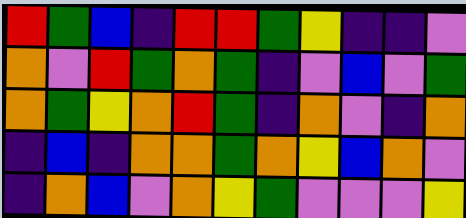[["red", "green", "blue", "indigo", "red", "red", "green", "yellow", "indigo", "indigo", "violet"], ["orange", "violet", "red", "green", "orange", "green", "indigo", "violet", "blue", "violet", "green"], ["orange", "green", "yellow", "orange", "red", "green", "indigo", "orange", "violet", "indigo", "orange"], ["indigo", "blue", "indigo", "orange", "orange", "green", "orange", "yellow", "blue", "orange", "violet"], ["indigo", "orange", "blue", "violet", "orange", "yellow", "green", "violet", "violet", "violet", "yellow"]]